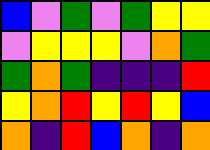[["blue", "violet", "green", "violet", "green", "yellow", "yellow"], ["violet", "yellow", "yellow", "yellow", "violet", "orange", "green"], ["green", "orange", "green", "indigo", "indigo", "indigo", "red"], ["yellow", "orange", "red", "yellow", "red", "yellow", "blue"], ["orange", "indigo", "red", "blue", "orange", "indigo", "orange"]]